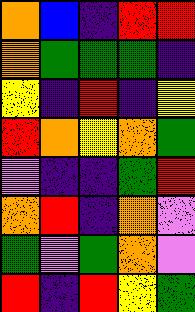[["orange", "blue", "indigo", "red", "red"], ["orange", "green", "green", "green", "indigo"], ["yellow", "indigo", "red", "indigo", "yellow"], ["red", "orange", "yellow", "orange", "green"], ["violet", "indigo", "indigo", "green", "red"], ["orange", "red", "indigo", "orange", "violet"], ["green", "violet", "green", "orange", "violet"], ["red", "indigo", "red", "yellow", "green"]]